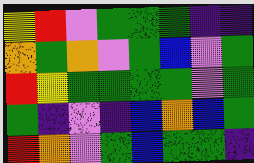[["yellow", "red", "violet", "green", "green", "green", "indigo", "indigo"], ["orange", "green", "orange", "violet", "green", "blue", "violet", "green"], ["red", "yellow", "green", "green", "green", "green", "violet", "green"], ["green", "indigo", "violet", "indigo", "blue", "orange", "blue", "green"], ["red", "orange", "violet", "green", "blue", "green", "green", "indigo"]]